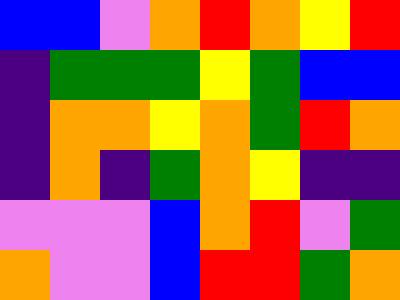[["blue", "blue", "violet", "orange", "red", "orange", "yellow", "red"], ["indigo", "green", "green", "green", "yellow", "green", "blue", "blue"], ["indigo", "orange", "orange", "yellow", "orange", "green", "red", "orange"], ["indigo", "orange", "indigo", "green", "orange", "yellow", "indigo", "indigo"], ["violet", "violet", "violet", "blue", "orange", "red", "violet", "green"], ["orange", "violet", "violet", "blue", "red", "red", "green", "orange"]]